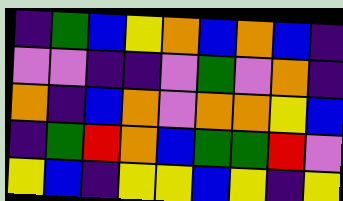[["indigo", "green", "blue", "yellow", "orange", "blue", "orange", "blue", "indigo"], ["violet", "violet", "indigo", "indigo", "violet", "green", "violet", "orange", "indigo"], ["orange", "indigo", "blue", "orange", "violet", "orange", "orange", "yellow", "blue"], ["indigo", "green", "red", "orange", "blue", "green", "green", "red", "violet"], ["yellow", "blue", "indigo", "yellow", "yellow", "blue", "yellow", "indigo", "yellow"]]